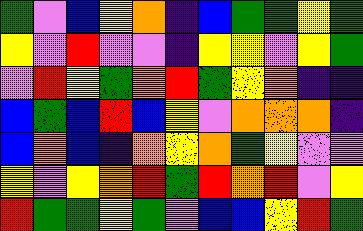[["green", "violet", "blue", "yellow", "orange", "indigo", "blue", "green", "green", "yellow", "green"], ["yellow", "violet", "red", "violet", "violet", "indigo", "yellow", "yellow", "violet", "yellow", "green"], ["violet", "red", "yellow", "green", "orange", "red", "green", "yellow", "orange", "indigo", "indigo"], ["blue", "green", "blue", "red", "blue", "yellow", "violet", "orange", "orange", "orange", "indigo"], ["blue", "orange", "blue", "indigo", "orange", "yellow", "orange", "green", "yellow", "violet", "violet"], ["yellow", "violet", "yellow", "orange", "red", "green", "red", "orange", "red", "violet", "yellow"], ["red", "green", "green", "yellow", "green", "violet", "blue", "blue", "yellow", "red", "green"]]